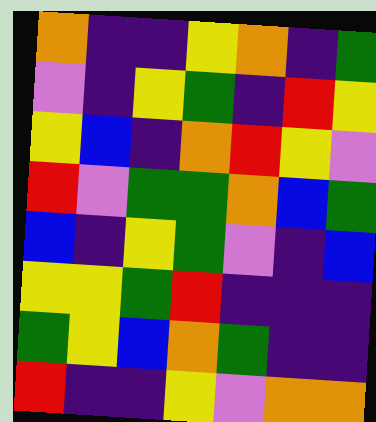[["orange", "indigo", "indigo", "yellow", "orange", "indigo", "green"], ["violet", "indigo", "yellow", "green", "indigo", "red", "yellow"], ["yellow", "blue", "indigo", "orange", "red", "yellow", "violet"], ["red", "violet", "green", "green", "orange", "blue", "green"], ["blue", "indigo", "yellow", "green", "violet", "indigo", "blue"], ["yellow", "yellow", "green", "red", "indigo", "indigo", "indigo"], ["green", "yellow", "blue", "orange", "green", "indigo", "indigo"], ["red", "indigo", "indigo", "yellow", "violet", "orange", "orange"]]